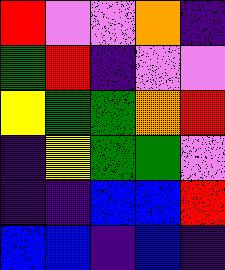[["red", "violet", "violet", "orange", "indigo"], ["green", "red", "indigo", "violet", "violet"], ["yellow", "green", "green", "orange", "red"], ["indigo", "yellow", "green", "green", "violet"], ["indigo", "indigo", "blue", "blue", "red"], ["blue", "blue", "indigo", "blue", "indigo"]]